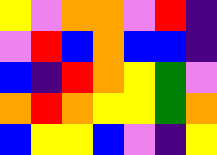[["yellow", "violet", "orange", "orange", "violet", "red", "indigo"], ["violet", "red", "blue", "orange", "blue", "blue", "indigo"], ["blue", "indigo", "red", "orange", "yellow", "green", "violet"], ["orange", "red", "orange", "yellow", "yellow", "green", "orange"], ["blue", "yellow", "yellow", "blue", "violet", "indigo", "yellow"]]